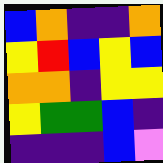[["blue", "orange", "indigo", "indigo", "orange"], ["yellow", "red", "blue", "yellow", "blue"], ["orange", "orange", "indigo", "yellow", "yellow"], ["yellow", "green", "green", "blue", "indigo"], ["indigo", "indigo", "indigo", "blue", "violet"]]